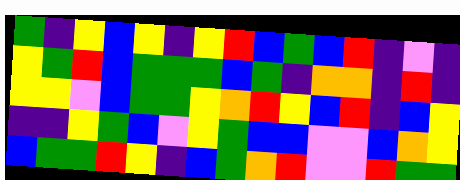[["green", "indigo", "yellow", "blue", "yellow", "indigo", "yellow", "red", "blue", "green", "blue", "red", "indigo", "violet", "indigo"], ["yellow", "green", "red", "blue", "green", "green", "green", "blue", "green", "indigo", "orange", "orange", "indigo", "red", "indigo"], ["yellow", "yellow", "violet", "blue", "green", "green", "yellow", "orange", "red", "yellow", "blue", "red", "indigo", "blue", "yellow"], ["indigo", "indigo", "yellow", "green", "blue", "violet", "yellow", "green", "blue", "blue", "violet", "violet", "blue", "orange", "yellow"], ["blue", "green", "green", "red", "yellow", "indigo", "blue", "green", "orange", "red", "violet", "violet", "red", "green", "green"]]